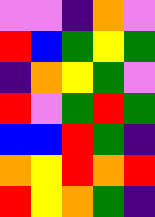[["violet", "violet", "indigo", "orange", "violet"], ["red", "blue", "green", "yellow", "green"], ["indigo", "orange", "yellow", "green", "violet"], ["red", "violet", "green", "red", "green"], ["blue", "blue", "red", "green", "indigo"], ["orange", "yellow", "red", "orange", "red"], ["red", "yellow", "orange", "green", "indigo"]]